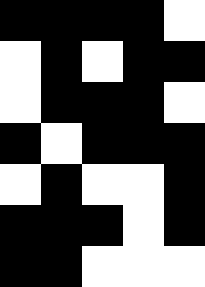[["black", "black", "black", "black", "white"], ["white", "black", "white", "black", "black"], ["white", "black", "black", "black", "white"], ["black", "white", "black", "black", "black"], ["white", "black", "white", "white", "black"], ["black", "black", "black", "white", "black"], ["black", "black", "white", "white", "white"]]